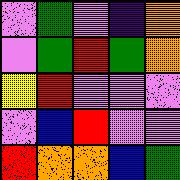[["violet", "green", "violet", "indigo", "orange"], ["violet", "green", "red", "green", "orange"], ["yellow", "red", "violet", "violet", "violet"], ["violet", "blue", "red", "violet", "violet"], ["red", "orange", "orange", "blue", "green"]]